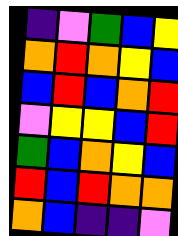[["indigo", "violet", "green", "blue", "yellow"], ["orange", "red", "orange", "yellow", "blue"], ["blue", "red", "blue", "orange", "red"], ["violet", "yellow", "yellow", "blue", "red"], ["green", "blue", "orange", "yellow", "blue"], ["red", "blue", "red", "orange", "orange"], ["orange", "blue", "indigo", "indigo", "violet"]]